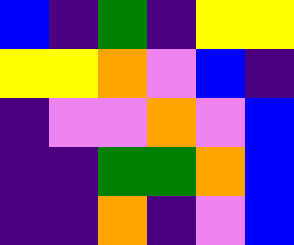[["blue", "indigo", "green", "indigo", "yellow", "yellow"], ["yellow", "yellow", "orange", "violet", "blue", "indigo"], ["indigo", "violet", "violet", "orange", "violet", "blue"], ["indigo", "indigo", "green", "green", "orange", "blue"], ["indigo", "indigo", "orange", "indigo", "violet", "blue"]]